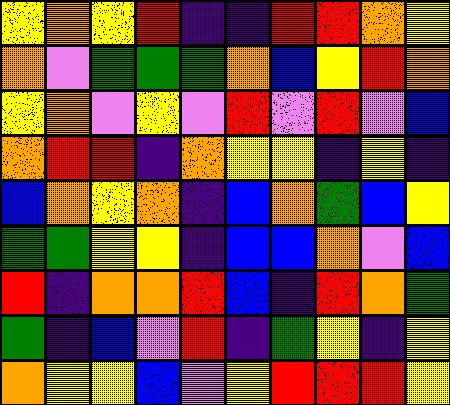[["yellow", "orange", "yellow", "red", "indigo", "indigo", "red", "red", "orange", "yellow"], ["orange", "violet", "green", "green", "green", "orange", "blue", "yellow", "red", "orange"], ["yellow", "orange", "violet", "yellow", "violet", "red", "violet", "red", "violet", "blue"], ["orange", "red", "red", "indigo", "orange", "yellow", "yellow", "indigo", "yellow", "indigo"], ["blue", "orange", "yellow", "orange", "indigo", "blue", "orange", "green", "blue", "yellow"], ["green", "green", "yellow", "yellow", "indigo", "blue", "blue", "orange", "violet", "blue"], ["red", "indigo", "orange", "orange", "red", "blue", "indigo", "red", "orange", "green"], ["green", "indigo", "blue", "violet", "red", "indigo", "green", "yellow", "indigo", "yellow"], ["orange", "yellow", "yellow", "blue", "violet", "yellow", "red", "red", "red", "yellow"]]